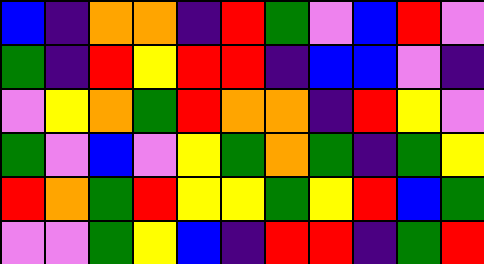[["blue", "indigo", "orange", "orange", "indigo", "red", "green", "violet", "blue", "red", "violet"], ["green", "indigo", "red", "yellow", "red", "red", "indigo", "blue", "blue", "violet", "indigo"], ["violet", "yellow", "orange", "green", "red", "orange", "orange", "indigo", "red", "yellow", "violet"], ["green", "violet", "blue", "violet", "yellow", "green", "orange", "green", "indigo", "green", "yellow"], ["red", "orange", "green", "red", "yellow", "yellow", "green", "yellow", "red", "blue", "green"], ["violet", "violet", "green", "yellow", "blue", "indigo", "red", "red", "indigo", "green", "red"]]